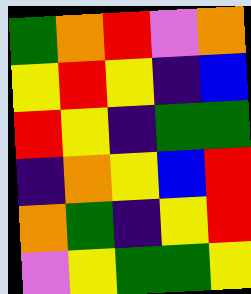[["green", "orange", "red", "violet", "orange"], ["yellow", "red", "yellow", "indigo", "blue"], ["red", "yellow", "indigo", "green", "green"], ["indigo", "orange", "yellow", "blue", "red"], ["orange", "green", "indigo", "yellow", "red"], ["violet", "yellow", "green", "green", "yellow"]]